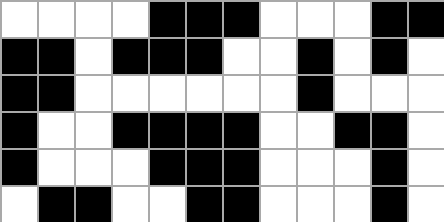[["white", "white", "white", "white", "black", "black", "black", "white", "white", "white", "black", "black"], ["black", "black", "white", "black", "black", "black", "white", "white", "black", "white", "black", "white"], ["black", "black", "white", "white", "white", "white", "white", "white", "black", "white", "white", "white"], ["black", "white", "white", "black", "black", "black", "black", "white", "white", "black", "black", "white"], ["black", "white", "white", "white", "black", "black", "black", "white", "white", "white", "black", "white"], ["white", "black", "black", "white", "white", "black", "black", "white", "white", "white", "black", "white"]]